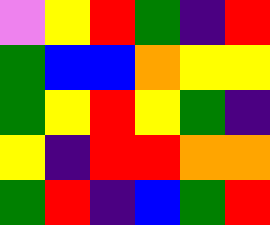[["violet", "yellow", "red", "green", "indigo", "red"], ["green", "blue", "blue", "orange", "yellow", "yellow"], ["green", "yellow", "red", "yellow", "green", "indigo"], ["yellow", "indigo", "red", "red", "orange", "orange"], ["green", "red", "indigo", "blue", "green", "red"]]